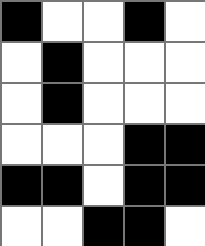[["black", "white", "white", "black", "white"], ["white", "black", "white", "white", "white"], ["white", "black", "white", "white", "white"], ["white", "white", "white", "black", "black"], ["black", "black", "white", "black", "black"], ["white", "white", "black", "black", "white"]]